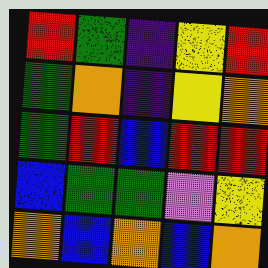[["red", "green", "indigo", "yellow", "red"], ["green", "orange", "indigo", "yellow", "orange"], ["green", "red", "blue", "red", "red"], ["blue", "green", "green", "violet", "yellow"], ["orange", "blue", "orange", "blue", "orange"]]